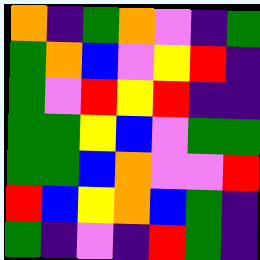[["orange", "indigo", "green", "orange", "violet", "indigo", "green"], ["green", "orange", "blue", "violet", "yellow", "red", "indigo"], ["green", "violet", "red", "yellow", "red", "indigo", "indigo"], ["green", "green", "yellow", "blue", "violet", "green", "green"], ["green", "green", "blue", "orange", "violet", "violet", "red"], ["red", "blue", "yellow", "orange", "blue", "green", "indigo"], ["green", "indigo", "violet", "indigo", "red", "green", "indigo"]]